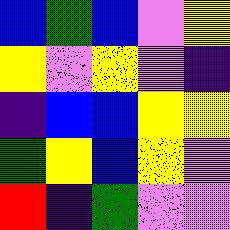[["blue", "green", "blue", "violet", "yellow"], ["yellow", "violet", "yellow", "violet", "indigo"], ["indigo", "blue", "blue", "yellow", "yellow"], ["green", "yellow", "blue", "yellow", "violet"], ["red", "indigo", "green", "violet", "violet"]]